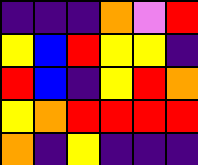[["indigo", "indigo", "indigo", "orange", "violet", "red"], ["yellow", "blue", "red", "yellow", "yellow", "indigo"], ["red", "blue", "indigo", "yellow", "red", "orange"], ["yellow", "orange", "red", "red", "red", "red"], ["orange", "indigo", "yellow", "indigo", "indigo", "indigo"]]